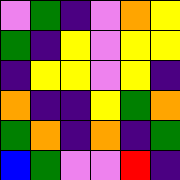[["violet", "green", "indigo", "violet", "orange", "yellow"], ["green", "indigo", "yellow", "violet", "yellow", "yellow"], ["indigo", "yellow", "yellow", "violet", "yellow", "indigo"], ["orange", "indigo", "indigo", "yellow", "green", "orange"], ["green", "orange", "indigo", "orange", "indigo", "green"], ["blue", "green", "violet", "violet", "red", "indigo"]]